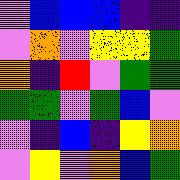[["violet", "blue", "blue", "blue", "indigo", "indigo"], ["violet", "orange", "violet", "yellow", "yellow", "green"], ["orange", "indigo", "red", "violet", "green", "green"], ["green", "green", "violet", "green", "blue", "violet"], ["violet", "indigo", "blue", "indigo", "yellow", "orange"], ["violet", "yellow", "violet", "orange", "blue", "green"]]